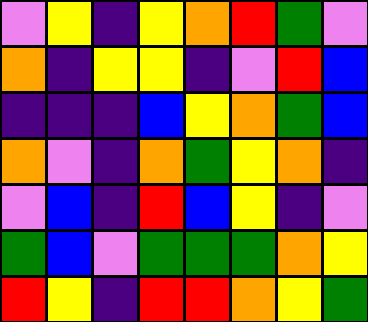[["violet", "yellow", "indigo", "yellow", "orange", "red", "green", "violet"], ["orange", "indigo", "yellow", "yellow", "indigo", "violet", "red", "blue"], ["indigo", "indigo", "indigo", "blue", "yellow", "orange", "green", "blue"], ["orange", "violet", "indigo", "orange", "green", "yellow", "orange", "indigo"], ["violet", "blue", "indigo", "red", "blue", "yellow", "indigo", "violet"], ["green", "blue", "violet", "green", "green", "green", "orange", "yellow"], ["red", "yellow", "indigo", "red", "red", "orange", "yellow", "green"]]